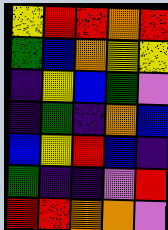[["yellow", "red", "red", "orange", "red"], ["green", "blue", "orange", "yellow", "yellow"], ["indigo", "yellow", "blue", "green", "violet"], ["indigo", "green", "indigo", "orange", "blue"], ["blue", "yellow", "red", "blue", "indigo"], ["green", "indigo", "indigo", "violet", "red"], ["red", "red", "orange", "orange", "violet"]]